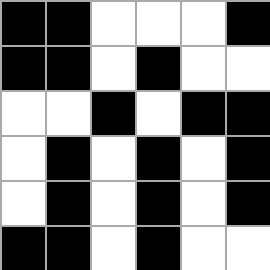[["black", "black", "white", "white", "white", "black"], ["black", "black", "white", "black", "white", "white"], ["white", "white", "black", "white", "black", "black"], ["white", "black", "white", "black", "white", "black"], ["white", "black", "white", "black", "white", "black"], ["black", "black", "white", "black", "white", "white"]]